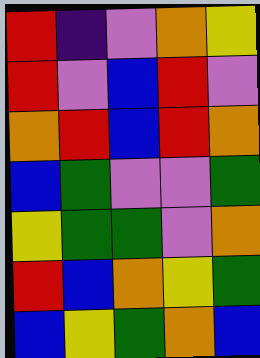[["red", "indigo", "violet", "orange", "yellow"], ["red", "violet", "blue", "red", "violet"], ["orange", "red", "blue", "red", "orange"], ["blue", "green", "violet", "violet", "green"], ["yellow", "green", "green", "violet", "orange"], ["red", "blue", "orange", "yellow", "green"], ["blue", "yellow", "green", "orange", "blue"]]